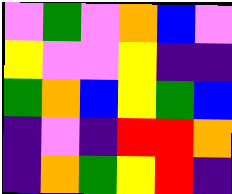[["violet", "green", "violet", "orange", "blue", "violet"], ["yellow", "violet", "violet", "yellow", "indigo", "indigo"], ["green", "orange", "blue", "yellow", "green", "blue"], ["indigo", "violet", "indigo", "red", "red", "orange"], ["indigo", "orange", "green", "yellow", "red", "indigo"]]